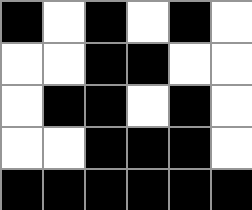[["black", "white", "black", "white", "black", "white"], ["white", "white", "black", "black", "white", "white"], ["white", "black", "black", "white", "black", "white"], ["white", "white", "black", "black", "black", "white"], ["black", "black", "black", "black", "black", "black"]]